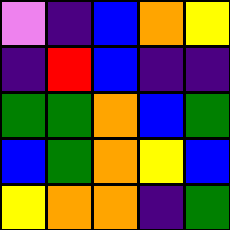[["violet", "indigo", "blue", "orange", "yellow"], ["indigo", "red", "blue", "indigo", "indigo"], ["green", "green", "orange", "blue", "green"], ["blue", "green", "orange", "yellow", "blue"], ["yellow", "orange", "orange", "indigo", "green"]]